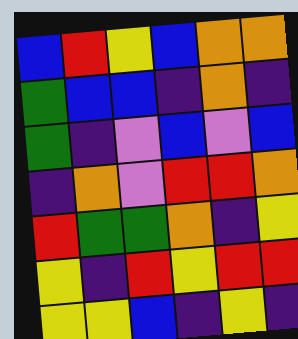[["blue", "red", "yellow", "blue", "orange", "orange"], ["green", "blue", "blue", "indigo", "orange", "indigo"], ["green", "indigo", "violet", "blue", "violet", "blue"], ["indigo", "orange", "violet", "red", "red", "orange"], ["red", "green", "green", "orange", "indigo", "yellow"], ["yellow", "indigo", "red", "yellow", "red", "red"], ["yellow", "yellow", "blue", "indigo", "yellow", "indigo"]]